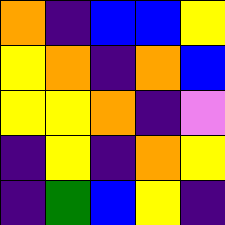[["orange", "indigo", "blue", "blue", "yellow"], ["yellow", "orange", "indigo", "orange", "blue"], ["yellow", "yellow", "orange", "indigo", "violet"], ["indigo", "yellow", "indigo", "orange", "yellow"], ["indigo", "green", "blue", "yellow", "indigo"]]